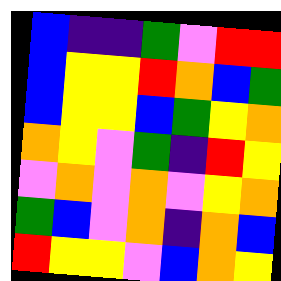[["blue", "indigo", "indigo", "green", "violet", "red", "red"], ["blue", "yellow", "yellow", "red", "orange", "blue", "green"], ["blue", "yellow", "yellow", "blue", "green", "yellow", "orange"], ["orange", "yellow", "violet", "green", "indigo", "red", "yellow"], ["violet", "orange", "violet", "orange", "violet", "yellow", "orange"], ["green", "blue", "violet", "orange", "indigo", "orange", "blue"], ["red", "yellow", "yellow", "violet", "blue", "orange", "yellow"]]